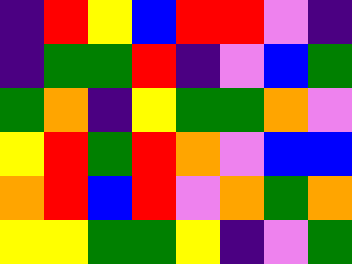[["indigo", "red", "yellow", "blue", "red", "red", "violet", "indigo"], ["indigo", "green", "green", "red", "indigo", "violet", "blue", "green"], ["green", "orange", "indigo", "yellow", "green", "green", "orange", "violet"], ["yellow", "red", "green", "red", "orange", "violet", "blue", "blue"], ["orange", "red", "blue", "red", "violet", "orange", "green", "orange"], ["yellow", "yellow", "green", "green", "yellow", "indigo", "violet", "green"]]